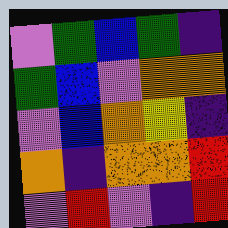[["violet", "green", "blue", "green", "indigo"], ["green", "blue", "violet", "orange", "orange"], ["violet", "blue", "orange", "yellow", "indigo"], ["orange", "indigo", "orange", "orange", "red"], ["violet", "red", "violet", "indigo", "red"]]